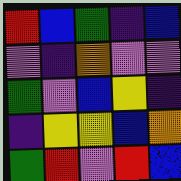[["red", "blue", "green", "indigo", "blue"], ["violet", "indigo", "orange", "violet", "violet"], ["green", "violet", "blue", "yellow", "indigo"], ["indigo", "yellow", "yellow", "blue", "orange"], ["green", "red", "violet", "red", "blue"]]